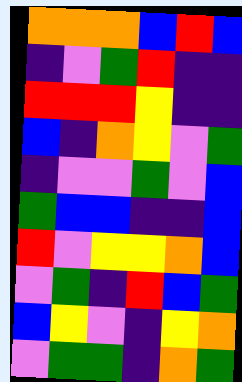[["orange", "orange", "orange", "blue", "red", "blue"], ["indigo", "violet", "green", "red", "indigo", "indigo"], ["red", "red", "red", "yellow", "indigo", "indigo"], ["blue", "indigo", "orange", "yellow", "violet", "green"], ["indigo", "violet", "violet", "green", "violet", "blue"], ["green", "blue", "blue", "indigo", "indigo", "blue"], ["red", "violet", "yellow", "yellow", "orange", "blue"], ["violet", "green", "indigo", "red", "blue", "green"], ["blue", "yellow", "violet", "indigo", "yellow", "orange"], ["violet", "green", "green", "indigo", "orange", "green"]]